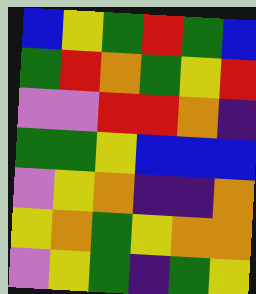[["blue", "yellow", "green", "red", "green", "blue"], ["green", "red", "orange", "green", "yellow", "red"], ["violet", "violet", "red", "red", "orange", "indigo"], ["green", "green", "yellow", "blue", "blue", "blue"], ["violet", "yellow", "orange", "indigo", "indigo", "orange"], ["yellow", "orange", "green", "yellow", "orange", "orange"], ["violet", "yellow", "green", "indigo", "green", "yellow"]]